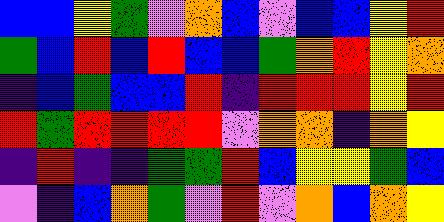[["blue", "blue", "yellow", "green", "violet", "orange", "blue", "violet", "blue", "blue", "yellow", "red"], ["green", "blue", "red", "blue", "red", "blue", "blue", "green", "orange", "red", "yellow", "orange"], ["indigo", "blue", "green", "blue", "blue", "red", "indigo", "red", "red", "red", "yellow", "red"], ["red", "green", "red", "red", "red", "red", "violet", "orange", "orange", "indigo", "orange", "yellow"], ["indigo", "red", "indigo", "indigo", "green", "green", "red", "blue", "yellow", "yellow", "green", "blue"], ["violet", "indigo", "blue", "orange", "green", "violet", "red", "violet", "orange", "blue", "orange", "yellow"]]